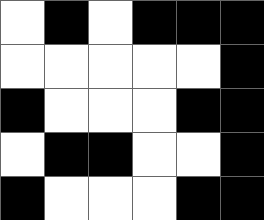[["white", "black", "white", "black", "black", "black"], ["white", "white", "white", "white", "white", "black"], ["black", "white", "white", "white", "black", "black"], ["white", "black", "black", "white", "white", "black"], ["black", "white", "white", "white", "black", "black"]]